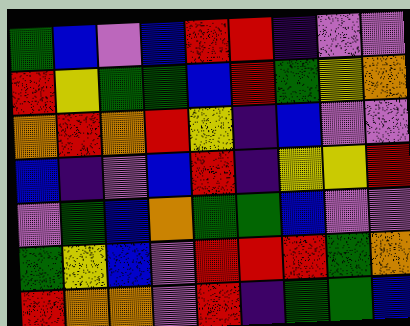[["green", "blue", "violet", "blue", "red", "red", "indigo", "violet", "violet"], ["red", "yellow", "green", "green", "blue", "red", "green", "yellow", "orange"], ["orange", "red", "orange", "red", "yellow", "indigo", "blue", "violet", "violet"], ["blue", "indigo", "violet", "blue", "red", "indigo", "yellow", "yellow", "red"], ["violet", "green", "blue", "orange", "green", "green", "blue", "violet", "violet"], ["green", "yellow", "blue", "violet", "red", "red", "red", "green", "orange"], ["red", "orange", "orange", "violet", "red", "indigo", "green", "green", "blue"]]